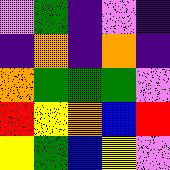[["violet", "green", "indigo", "violet", "indigo"], ["indigo", "orange", "indigo", "orange", "indigo"], ["orange", "green", "green", "green", "violet"], ["red", "yellow", "orange", "blue", "red"], ["yellow", "green", "blue", "yellow", "violet"]]